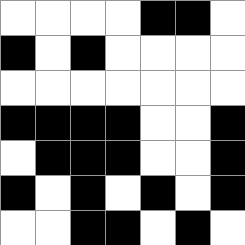[["white", "white", "white", "white", "black", "black", "white"], ["black", "white", "black", "white", "white", "white", "white"], ["white", "white", "white", "white", "white", "white", "white"], ["black", "black", "black", "black", "white", "white", "black"], ["white", "black", "black", "black", "white", "white", "black"], ["black", "white", "black", "white", "black", "white", "black"], ["white", "white", "black", "black", "white", "black", "white"]]